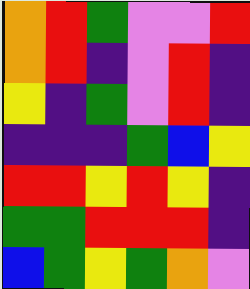[["orange", "red", "green", "violet", "violet", "red"], ["orange", "red", "indigo", "violet", "red", "indigo"], ["yellow", "indigo", "green", "violet", "red", "indigo"], ["indigo", "indigo", "indigo", "green", "blue", "yellow"], ["red", "red", "yellow", "red", "yellow", "indigo"], ["green", "green", "red", "red", "red", "indigo"], ["blue", "green", "yellow", "green", "orange", "violet"]]